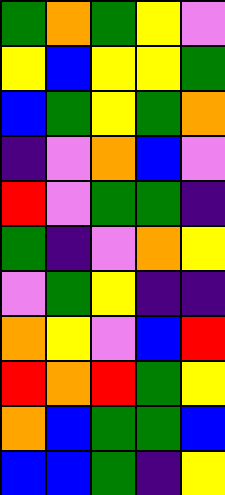[["green", "orange", "green", "yellow", "violet"], ["yellow", "blue", "yellow", "yellow", "green"], ["blue", "green", "yellow", "green", "orange"], ["indigo", "violet", "orange", "blue", "violet"], ["red", "violet", "green", "green", "indigo"], ["green", "indigo", "violet", "orange", "yellow"], ["violet", "green", "yellow", "indigo", "indigo"], ["orange", "yellow", "violet", "blue", "red"], ["red", "orange", "red", "green", "yellow"], ["orange", "blue", "green", "green", "blue"], ["blue", "blue", "green", "indigo", "yellow"]]